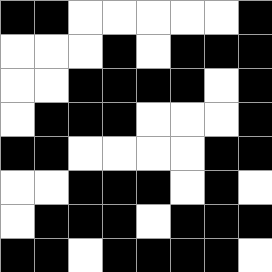[["black", "black", "white", "white", "white", "white", "white", "black"], ["white", "white", "white", "black", "white", "black", "black", "black"], ["white", "white", "black", "black", "black", "black", "white", "black"], ["white", "black", "black", "black", "white", "white", "white", "black"], ["black", "black", "white", "white", "white", "white", "black", "black"], ["white", "white", "black", "black", "black", "white", "black", "white"], ["white", "black", "black", "black", "white", "black", "black", "black"], ["black", "black", "white", "black", "black", "black", "black", "white"]]